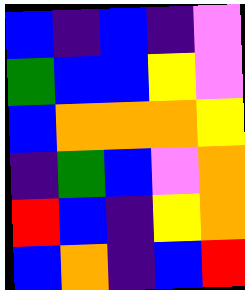[["blue", "indigo", "blue", "indigo", "violet"], ["green", "blue", "blue", "yellow", "violet"], ["blue", "orange", "orange", "orange", "yellow"], ["indigo", "green", "blue", "violet", "orange"], ["red", "blue", "indigo", "yellow", "orange"], ["blue", "orange", "indigo", "blue", "red"]]